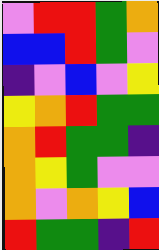[["violet", "red", "red", "green", "orange"], ["blue", "blue", "red", "green", "violet"], ["indigo", "violet", "blue", "violet", "yellow"], ["yellow", "orange", "red", "green", "green"], ["orange", "red", "green", "green", "indigo"], ["orange", "yellow", "green", "violet", "violet"], ["orange", "violet", "orange", "yellow", "blue"], ["red", "green", "green", "indigo", "red"]]